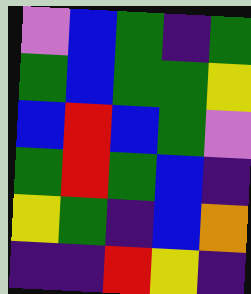[["violet", "blue", "green", "indigo", "green"], ["green", "blue", "green", "green", "yellow"], ["blue", "red", "blue", "green", "violet"], ["green", "red", "green", "blue", "indigo"], ["yellow", "green", "indigo", "blue", "orange"], ["indigo", "indigo", "red", "yellow", "indigo"]]